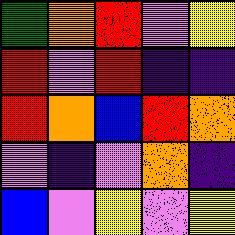[["green", "orange", "red", "violet", "yellow"], ["red", "violet", "red", "indigo", "indigo"], ["red", "orange", "blue", "red", "orange"], ["violet", "indigo", "violet", "orange", "indigo"], ["blue", "violet", "yellow", "violet", "yellow"]]